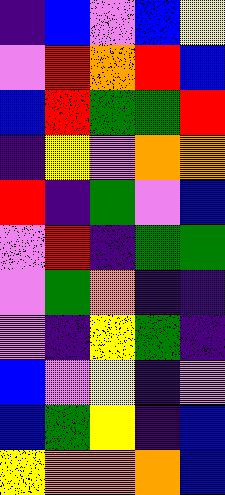[["indigo", "blue", "violet", "blue", "yellow"], ["violet", "red", "orange", "red", "blue"], ["blue", "red", "green", "green", "red"], ["indigo", "yellow", "violet", "orange", "orange"], ["red", "indigo", "green", "violet", "blue"], ["violet", "red", "indigo", "green", "green"], ["violet", "green", "orange", "indigo", "indigo"], ["violet", "indigo", "yellow", "green", "indigo"], ["blue", "violet", "yellow", "indigo", "violet"], ["blue", "green", "yellow", "indigo", "blue"], ["yellow", "orange", "orange", "orange", "blue"]]